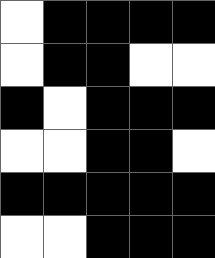[["white", "black", "black", "black", "black"], ["white", "black", "black", "white", "white"], ["black", "white", "black", "black", "black"], ["white", "white", "black", "black", "white"], ["black", "black", "black", "black", "black"], ["white", "white", "black", "black", "black"]]